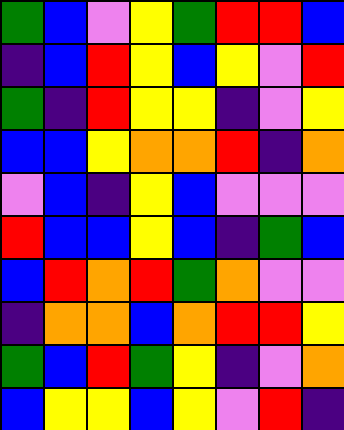[["green", "blue", "violet", "yellow", "green", "red", "red", "blue"], ["indigo", "blue", "red", "yellow", "blue", "yellow", "violet", "red"], ["green", "indigo", "red", "yellow", "yellow", "indigo", "violet", "yellow"], ["blue", "blue", "yellow", "orange", "orange", "red", "indigo", "orange"], ["violet", "blue", "indigo", "yellow", "blue", "violet", "violet", "violet"], ["red", "blue", "blue", "yellow", "blue", "indigo", "green", "blue"], ["blue", "red", "orange", "red", "green", "orange", "violet", "violet"], ["indigo", "orange", "orange", "blue", "orange", "red", "red", "yellow"], ["green", "blue", "red", "green", "yellow", "indigo", "violet", "orange"], ["blue", "yellow", "yellow", "blue", "yellow", "violet", "red", "indigo"]]